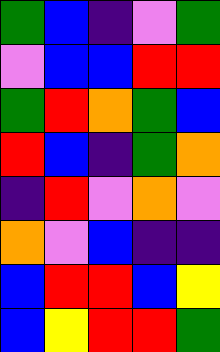[["green", "blue", "indigo", "violet", "green"], ["violet", "blue", "blue", "red", "red"], ["green", "red", "orange", "green", "blue"], ["red", "blue", "indigo", "green", "orange"], ["indigo", "red", "violet", "orange", "violet"], ["orange", "violet", "blue", "indigo", "indigo"], ["blue", "red", "red", "blue", "yellow"], ["blue", "yellow", "red", "red", "green"]]